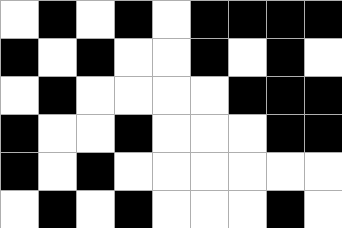[["white", "black", "white", "black", "white", "black", "black", "black", "black"], ["black", "white", "black", "white", "white", "black", "white", "black", "white"], ["white", "black", "white", "white", "white", "white", "black", "black", "black"], ["black", "white", "white", "black", "white", "white", "white", "black", "black"], ["black", "white", "black", "white", "white", "white", "white", "white", "white"], ["white", "black", "white", "black", "white", "white", "white", "black", "white"]]